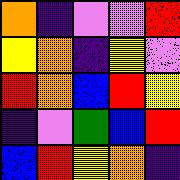[["orange", "indigo", "violet", "violet", "red"], ["yellow", "orange", "indigo", "yellow", "violet"], ["red", "orange", "blue", "red", "yellow"], ["indigo", "violet", "green", "blue", "red"], ["blue", "red", "yellow", "orange", "indigo"]]